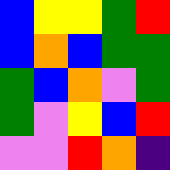[["blue", "yellow", "yellow", "green", "red"], ["blue", "orange", "blue", "green", "green"], ["green", "blue", "orange", "violet", "green"], ["green", "violet", "yellow", "blue", "red"], ["violet", "violet", "red", "orange", "indigo"]]